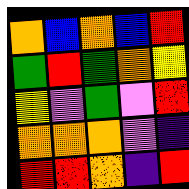[["orange", "blue", "orange", "blue", "red"], ["green", "red", "green", "orange", "yellow"], ["yellow", "violet", "green", "violet", "red"], ["orange", "orange", "orange", "violet", "indigo"], ["red", "red", "orange", "indigo", "red"]]